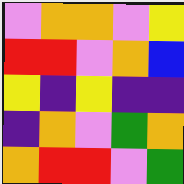[["violet", "orange", "orange", "violet", "yellow"], ["red", "red", "violet", "orange", "blue"], ["yellow", "indigo", "yellow", "indigo", "indigo"], ["indigo", "orange", "violet", "green", "orange"], ["orange", "red", "red", "violet", "green"]]